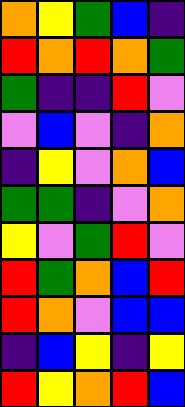[["orange", "yellow", "green", "blue", "indigo"], ["red", "orange", "red", "orange", "green"], ["green", "indigo", "indigo", "red", "violet"], ["violet", "blue", "violet", "indigo", "orange"], ["indigo", "yellow", "violet", "orange", "blue"], ["green", "green", "indigo", "violet", "orange"], ["yellow", "violet", "green", "red", "violet"], ["red", "green", "orange", "blue", "red"], ["red", "orange", "violet", "blue", "blue"], ["indigo", "blue", "yellow", "indigo", "yellow"], ["red", "yellow", "orange", "red", "blue"]]